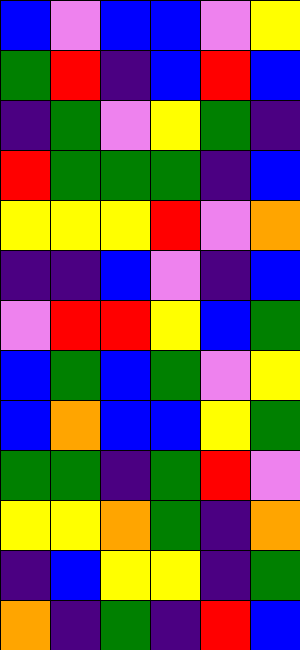[["blue", "violet", "blue", "blue", "violet", "yellow"], ["green", "red", "indigo", "blue", "red", "blue"], ["indigo", "green", "violet", "yellow", "green", "indigo"], ["red", "green", "green", "green", "indigo", "blue"], ["yellow", "yellow", "yellow", "red", "violet", "orange"], ["indigo", "indigo", "blue", "violet", "indigo", "blue"], ["violet", "red", "red", "yellow", "blue", "green"], ["blue", "green", "blue", "green", "violet", "yellow"], ["blue", "orange", "blue", "blue", "yellow", "green"], ["green", "green", "indigo", "green", "red", "violet"], ["yellow", "yellow", "orange", "green", "indigo", "orange"], ["indigo", "blue", "yellow", "yellow", "indigo", "green"], ["orange", "indigo", "green", "indigo", "red", "blue"]]